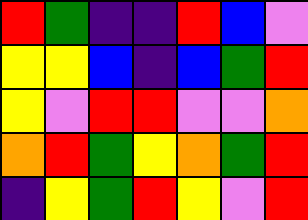[["red", "green", "indigo", "indigo", "red", "blue", "violet"], ["yellow", "yellow", "blue", "indigo", "blue", "green", "red"], ["yellow", "violet", "red", "red", "violet", "violet", "orange"], ["orange", "red", "green", "yellow", "orange", "green", "red"], ["indigo", "yellow", "green", "red", "yellow", "violet", "red"]]